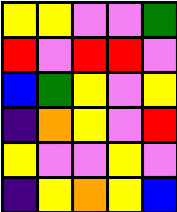[["yellow", "yellow", "violet", "violet", "green"], ["red", "violet", "red", "red", "violet"], ["blue", "green", "yellow", "violet", "yellow"], ["indigo", "orange", "yellow", "violet", "red"], ["yellow", "violet", "violet", "yellow", "violet"], ["indigo", "yellow", "orange", "yellow", "blue"]]